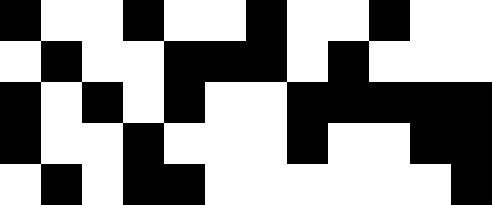[["black", "white", "white", "black", "white", "white", "black", "white", "white", "black", "white", "white"], ["white", "black", "white", "white", "black", "black", "black", "white", "black", "white", "white", "white"], ["black", "white", "black", "white", "black", "white", "white", "black", "black", "black", "black", "black"], ["black", "white", "white", "black", "white", "white", "white", "black", "white", "white", "black", "black"], ["white", "black", "white", "black", "black", "white", "white", "white", "white", "white", "white", "black"]]